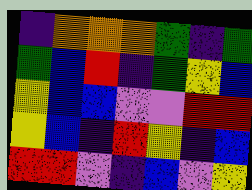[["indigo", "orange", "orange", "orange", "green", "indigo", "green"], ["green", "blue", "red", "indigo", "green", "yellow", "blue"], ["yellow", "blue", "blue", "violet", "violet", "red", "red"], ["yellow", "blue", "indigo", "red", "yellow", "indigo", "blue"], ["red", "red", "violet", "indigo", "blue", "violet", "yellow"]]